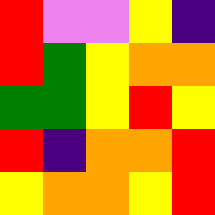[["red", "violet", "violet", "yellow", "indigo"], ["red", "green", "yellow", "orange", "orange"], ["green", "green", "yellow", "red", "yellow"], ["red", "indigo", "orange", "orange", "red"], ["yellow", "orange", "orange", "yellow", "red"]]